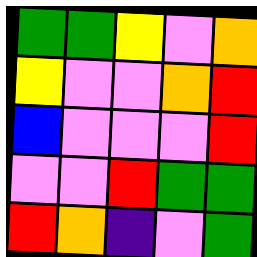[["green", "green", "yellow", "violet", "orange"], ["yellow", "violet", "violet", "orange", "red"], ["blue", "violet", "violet", "violet", "red"], ["violet", "violet", "red", "green", "green"], ["red", "orange", "indigo", "violet", "green"]]